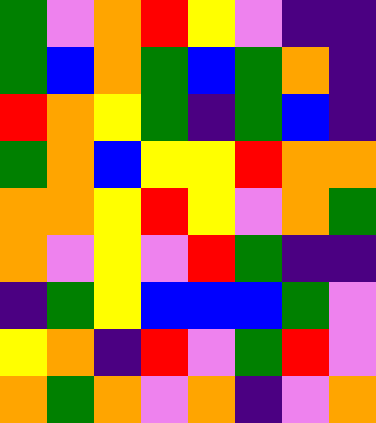[["green", "violet", "orange", "red", "yellow", "violet", "indigo", "indigo"], ["green", "blue", "orange", "green", "blue", "green", "orange", "indigo"], ["red", "orange", "yellow", "green", "indigo", "green", "blue", "indigo"], ["green", "orange", "blue", "yellow", "yellow", "red", "orange", "orange"], ["orange", "orange", "yellow", "red", "yellow", "violet", "orange", "green"], ["orange", "violet", "yellow", "violet", "red", "green", "indigo", "indigo"], ["indigo", "green", "yellow", "blue", "blue", "blue", "green", "violet"], ["yellow", "orange", "indigo", "red", "violet", "green", "red", "violet"], ["orange", "green", "orange", "violet", "orange", "indigo", "violet", "orange"]]